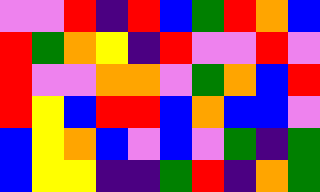[["violet", "violet", "red", "indigo", "red", "blue", "green", "red", "orange", "blue"], ["red", "green", "orange", "yellow", "indigo", "red", "violet", "violet", "red", "violet"], ["red", "violet", "violet", "orange", "orange", "violet", "green", "orange", "blue", "red"], ["red", "yellow", "blue", "red", "red", "blue", "orange", "blue", "blue", "violet"], ["blue", "yellow", "orange", "blue", "violet", "blue", "violet", "green", "indigo", "green"], ["blue", "yellow", "yellow", "indigo", "indigo", "green", "red", "indigo", "orange", "green"]]